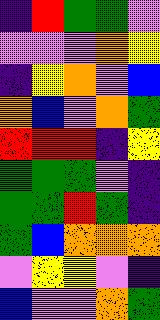[["indigo", "red", "green", "green", "violet"], ["violet", "violet", "violet", "orange", "yellow"], ["indigo", "yellow", "orange", "violet", "blue"], ["orange", "blue", "violet", "orange", "green"], ["red", "red", "red", "indigo", "yellow"], ["green", "green", "green", "violet", "indigo"], ["green", "green", "red", "green", "indigo"], ["green", "blue", "orange", "orange", "orange"], ["violet", "yellow", "yellow", "violet", "indigo"], ["blue", "violet", "violet", "orange", "green"]]